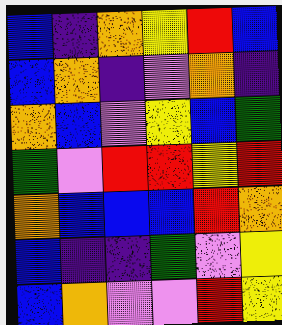[["blue", "indigo", "orange", "yellow", "red", "blue"], ["blue", "orange", "indigo", "violet", "orange", "indigo"], ["orange", "blue", "violet", "yellow", "blue", "green"], ["green", "violet", "red", "red", "yellow", "red"], ["orange", "blue", "blue", "blue", "red", "orange"], ["blue", "indigo", "indigo", "green", "violet", "yellow"], ["blue", "orange", "violet", "violet", "red", "yellow"]]